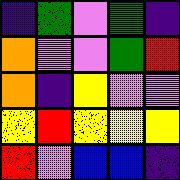[["indigo", "green", "violet", "green", "indigo"], ["orange", "violet", "violet", "green", "red"], ["orange", "indigo", "yellow", "violet", "violet"], ["yellow", "red", "yellow", "yellow", "yellow"], ["red", "violet", "blue", "blue", "indigo"]]